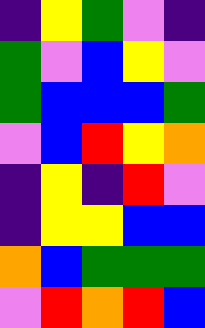[["indigo", "yellow", "green", "violet", "indigo"], ["green", "violet", "blue", "yellow", "violet"], ["green", "blue", "blue", "blue", "green"], ["violet", "blue", "red", "yellow", "orange"], ["indigo", "yellow", "indigo", "red", "violet"], ["indigo", "yellow", "yellow", "blue", "blue"], ["orange", "blue", "green", "green", "green"], ["violet", "red", "orange", "red", "blue"]]